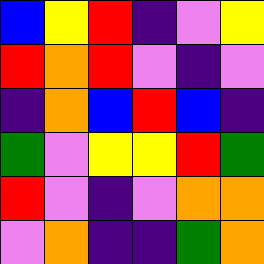[["blue", "yellow", "red", "indigo", "violet", "yellow"], ["red", "orange", "red", "violet", "indigo", "violet"], ["indigo", "orange", "blue", "red", "blue", "indigo"], ["green", "violet", "yellow", "yellow", "red", "green"], ["red", "violet", "indigo", "violet", "orange", "orange"], ["violet", "orange", "indigo", "indigo", "green", "orange"]]